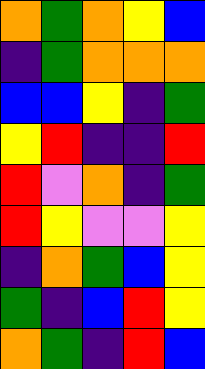[["orange", "green", "orange", "yellow", "blue"], ["indigo", "green", "orange", "orange", "orange"], ["blue", "blue", "yellow", "indigo", "green"], ["yellow", "red", "indigo", "indigo", "red"], ["red", "violet", "orange", "indigo", "green"], ["red", "yellow", "violet", "violet", "yellow"], ["indigo", "orange", "green", "blue", "yellow"], ["green", "indigo", "blue", "red", "yellow"], ["orange", "green", "indigo", "red", "blue"]]